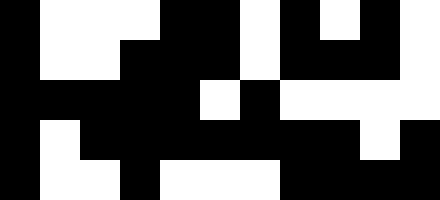[["black", "white", "white", "white", "black", "black", "white", "black", "white", "black", "white"], ["black", "white", "white", "black", "black", "black", "white", "black", "black", "black", "white"], ["black", "black", "black", "black", "black", "white", "black", "white", "white", "white", "white"], ["black", "white", "black", "black", "black", "black", "black", "black", "black", "white", "black"], ["black", "white", "white", "black", "white", "white", "white", "black", "black", "black", "black"]]